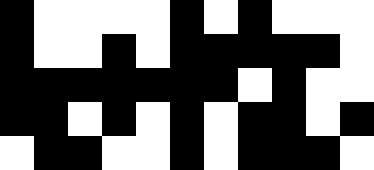[["black", "white", "white", "white", "white", "black", "white", "black", "white", "white", "white"], ["black", "white", "white", "black", "white", "black", "black", "black", "black", "black", "white"], ["black", "black", "black", "black", "black", "black", "black", "white", "black", "white", "white"], ["black", "black", "white", "black", "white", "black", "white", "black", "black", "white", "black"], ["white", "black", "black", "white", "white", "black", "white", "black", "black", "black", "white"]]